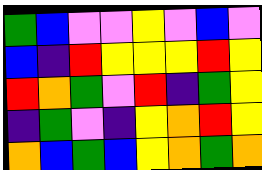[["green", "blue", "violet", "violet", "yellow", "violet", "blue", "violet"], ["blue", "indigo", "red", "yellow", "yellow", "yellow", "red", "yellow"], ["red", "orange", "green", "violet", "red", "indigo", "green", "yellow"], ["indigo", "green", "violet", "indigo", "yellow", "orange", "red", "yellow"], ["orange", "blue", "green", "blue", "yellow", "orange", "green", "orange"]]